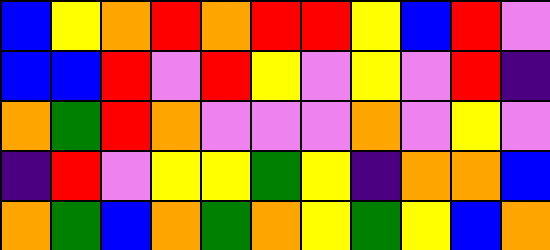[["blue", "yellow", "orange", "red", "orange", "red", "red", "yellow", "blue", "red", "violet"], ["blue", "blue", "red", "violet", "red", "yellow", "violet", "yellow", "violet", "red", "indigo"], ["orange", "green", "red", "orange", "violet", "violet", "violet", "orange", "violet", "yellow", "violet"], ["indigo", "red", "violet", "yellow", "yellow", "green", "yellow", "indigo", "orange", "orange", "blue"], ["orange", "green", "blue", "orange", "green", "orange", "yellow", "green", "yellow", "blue", "orange"]]